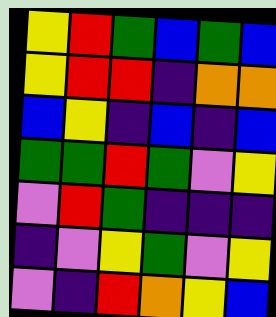[["yellow", "red", "green", "blue", "green", "blue"], ["yellow", "red", "red", "indigo", "orange", "orange"], ["blue", "yellow", "indigo", "blue", "indigo", "blue"], ["green", "green", "red", "green", "violet", "yellow"], ["violet", "red", "green", "indigo", "indigo", "indigo"], ["indigo", "violet", "yellow", "green", "violet", "yellow"], ["violet", "indigo", "red", "orange", "yellow", "blue"]]